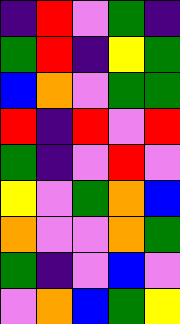[["indigo", "red", "violet", "green", "indigo"], ["green", "red", "indigo", "yellow", "green"], ["blue", "orange", "violet", "green", "green"], ["red", "indigo", "red", "violet", "red"], ["green", "indigo", "violet", "red", "violet"], ["yellow", "violet", "green", "orange", "blue"], ["orange", "violet", "violet", "orange", "green"], ["green", "indigo", "violet", "blue", "violet"], ["violet", "orange", "blue", "green", "yellow"]]